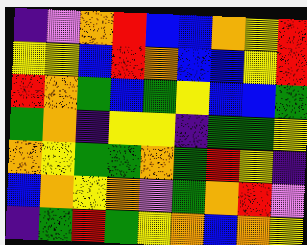[["indigo", "violet", "orange", "red", "blue", "blue", "orange", "yellow", "red"], ["yellow", "yellow", "blue", "red", "orange", "blue", "blue", "yellow", "red"], ["red", "orange", "green", "blue", "green", "yellow", "blue", "blue", "green"], ["green", "orange", "indigo", "yellow", "yellow", "indigo", "green", "green", "yellow"], ["orange", "yellow", "green", "green", "orange", "green", "red", "yellow", "indigo"], ["blue", "orange", "yellow", "orange", "violet", "green", "orange", "red", "violet"], ["indigo", "green", "red", "green", "yellow", "orange", "blue", "orange", "yellow"]]